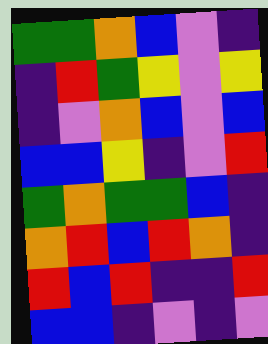[["green", "green", "orange", "blue", "violet", "indigo"], ["indigo", "red", "green", "yellow", "violet", "yellow"], ["indigo", "violet", "orange", "blue", "violet", "blue"], ["blue", "blue", "yellow", "indigo", "violet", "red"], ["green", "orange", "green", "green", "blue", "indigo"], ["orange", "red", "blue", "red", "orange", "indigo"], ["red", "blue", "red", "indigo", "indigo", "red"], ["blue", "blue", "indigo", "violet", "indigo", "violet"]]